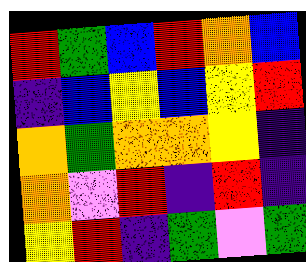[["red", "green", "blue", "red", "orange", "blue"], ["indigo", "blue", "yellow", "blue", "yellow", "red"], ["orange", "green", "orange", "orange", "yellow", "indigo"], ["orange", "violet", "red", "indigo", "red", "indigo"], ["yellow", "red", "indigo", "green", "violet", "green"]]